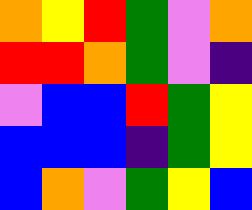[["orange", "yellow", "red", "green", "violet", "orange"], ["red", "red", "orange", "green", "violet", "indigo"], ["violet", "blue", "blue", "red", "green", "yellow"], ["blue", "blue", "blue", "indigo", "green", "yellow"], ["blue", "orange", "violet", "green", "yellow", "blue"]]